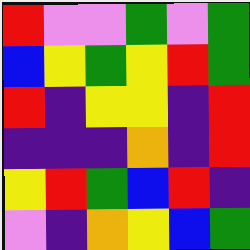[["red", "violet", "violet", "green", "violet", "green"], ["blue", "yellow", "green", "yellow", "red", "green"], ["red", "indigo", "yellow", "yellow", "indigo", "red"], ["indigo", "indigo", "indigo", "orange", "indigo", "red"], ["yellow", "red", "green", "blue", "red", "indigo"], ["violet", "indigo", "orange", "yellow", "blue", "green"]]